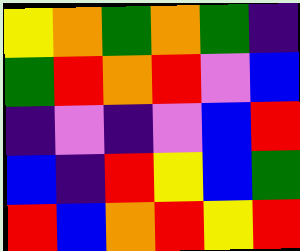[["yellow", "orange", "green", "orange", "green", "indigo"], ["green", "red", "orange", "red", "violet", "blue"], ["indigo", "violet", "indigo", "violet", "blue", "red"], ["blue", "indigo", "red", "yellow", "blue", "green"], ["red", "blue", "orange", "red", "yellow", "red"]]